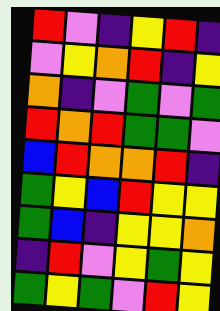[["red", "violet", "indigo", "yellow", "red", "indigo"], ["violet", "yellow", "orange", "red", "indigo", "yellow"], ["orange", "indigo", "violet", "green", "violet", "green"], ["red", "orange", "red", "green", "green", "violet"], ["blue", "red", "orange", "orange", "red", "indigo"], ["green", "yellow", "blue", "red", "yellow", "yellow"], ["green", "blue", "indigo", "yellow", "yellow", "orange"], ["indigo", "red", "violet", "yellow", "green", "yellow"], ["green", "yellow", "green", "violet", "red", "yellow"]]